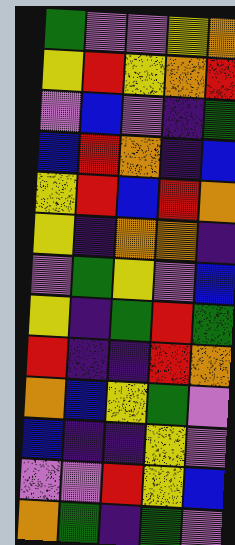[["green", "violet", "violet", "yellow", "orange"], ["yellow", "red", "yellow", "orange", "red"], ["violet", "blue", "violet", "indigo", "green"], ["blue", "red", "orange", "indigo", "blue"], ["yellow", "red", "blue", "red", "orange"], ["yellow", "indigo", "orange", "orange", "indigo"], ["violet", "green", "yellow", "violet", "blue"], ["yellow", "indigo", "green", "red", "green"], ["red", "indigo", "indigo", "red", "orange"], ["orange", "blue", "yellow", "green", "violet"], ["blue", "indigo", "indigo", "yellow", "violet"], ["violet", "violet", "red", "yellow", "blue"], ["orange", "green", "indigo", "green", "violet"]]